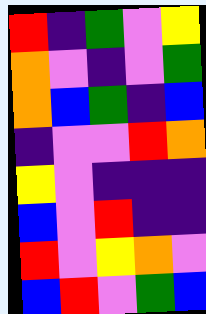[["red", "indigo", "green", "violet", "yellow"], ["orange", "violet", "indigo", "violet", "green"], ["orange", "blue", "green", "indigo", "blue"], ["indigo", "violet", "violet", "red", "orange"], ["yellow", "violet", "indigo", "indigo", "indigo"], ["blue", "violet", "red", "indigo", "indigo"], ["red", "violet", "yellow", "orange", "violet"], ["blue", "red", "violet", "green", "blue"]]